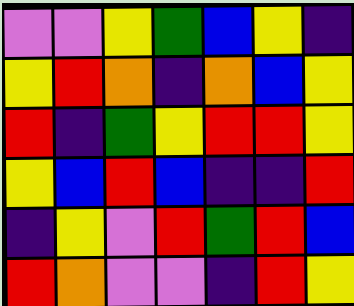[["violet", "violet", "yellow", "green", "blue", "yellow", "indigo"], ["yellow", "red", "orange", "indigo", "orange", "blue", "yellow"], ["red", "indigo", "green", "yellow", "red", "red", "yellow"], ["yellow", "blue", "red", "blue", "indigo", "indigo", "red"], ["indigo", "yellow", "violet", "red", "green", "red", "blue"], ["red", "orange", "violet", "violet", "indigo", "red", "yellow"]]